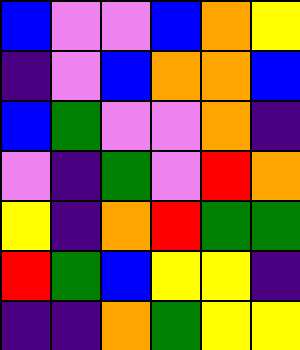[["blue", "violet", "violet", "blue", "orange", "yellow"], ["indigo", "violet", "blue", "orange", "orange", "blue"], ["blue", "green", "violet", "violet", "orange", "indigo"], ["violet", "indigo", "green", "violet", "red", "orange"], ["yellow", "indigo", "orange", "red", "green", "green"], ["red", "green", "blue", "yellow", "yellow", "indigo"], ["indigo", "indigo", "orange", "green", "yellow", "yellow"]]